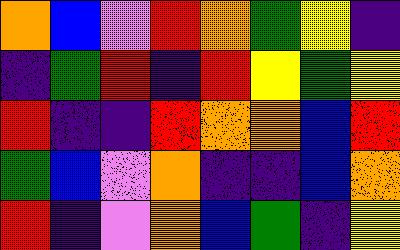[["orange", "blue", "violet", "red", "orange", "green", "yellow", "indigo"], ["indigo", "green", "red", "indigo", "red", "yellow", "green", "yellow"], ["red", "indigo", "indigo", "red", "orange", "orange", "blue", "red"], ["green", "blue", "violet", "orange", "indigo", "indigo", "blue", "orange"], ["red", "indigo", "violet", "orange", "blue", "green", "indigo", "yellow"]]